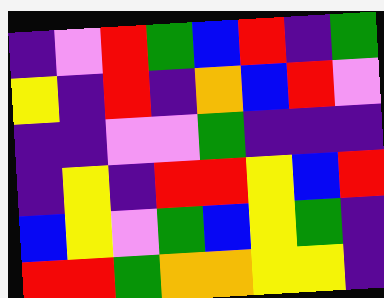[["indigo", "violet", "red", "green", "blue", "red", "indigo", "green"], ["yellow", "indigo", "red", "indigo", "orange", "blue", "red", "violet"], ["indigo", "indigo", "violet", "violet", "green", "indigo", "indigo", "indigo"], ["indigo", "yellow", "indigo", "red", "red", "yellow", "blue", "red"], ["blue", "yellow", "violet", "green", "blue", "yellow", "green", "indigo"], ["red", "red", "green", "orange", "orange", "yellow", "yellow", "indigo"]]